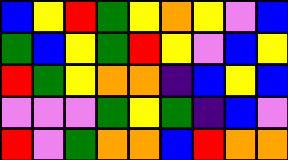[["blue", "yellow", "red", "green", "yellow", "orange", "yellow", "violet", "blue"], ["green", "blue", "yellow", "green", "red", "yellow", "violet", "blue", "yellow"], ["red", "green", "yellow", "orange", "orange", "indigo", "blue", "yellow", "blue"], ["violet", "violet", "violet", "green", "yellow", "green", "indigo", "blue", "violet"], ["red", "violet", "green", "orange", "orange", "blue", "red", "orange", "orange"]]